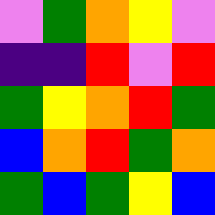[["violet", "green", "orange", "yellow", "violet"], ["indigo", "indigo", "red", "violet", "red"], ["green", "yellow", "orange", "red", "green"], ["blue", "orange", "red", "green", "orange"], ["green", "blue", "green", "yellow", "blue"]]